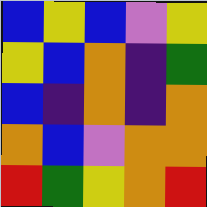[["blue", "yellow", "blue", "violet", "yellow"], ["yellow", "blue", "orange", "indigo", "green"], ["blue", "indigo", "orange", "indigo", "orange"], ["orange", "blue", "violet", "orange", "orange"], ["red", "green", "yellow", "orange", "red"]]